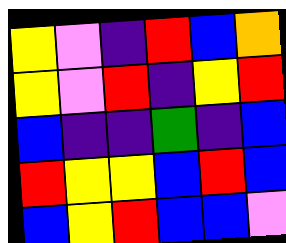[["yellow", "violet", "indigo", "red", "blue", "orange"], ["yellow", "violet", "red", "indigo", "yellow", "red"], ["blue", "indigo", "indigo", "green", "indigo", "blue"], ["red", "yellow", "yellow", "blue", "red", "blue"], ["blue", "yellow", "red", "blue", "blue", "violet"]]